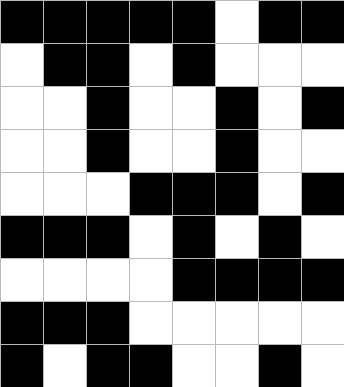[["black", "black", "black", "black", "black", "white", "black", "black"], ["white", "black", "black", "white", "black", "white", "white", "white"], ["white", "white", "black", "white", "white", "black", "white", "black"], ["white", "white", "black", "white", "white", "black", "white", "white"], ["white", "white", "white", "black", "black", "black", "white", "black"], ["black", "black", "black", "white", "black", "white", "black", "white"], ["white", "white", "white", "white", "black", "black", "black", "black"], ["black", "black", "black", "white", "white", "white", "white", "white"], ["black", "white", "black", "black", "white", "white", "black", "white"]]